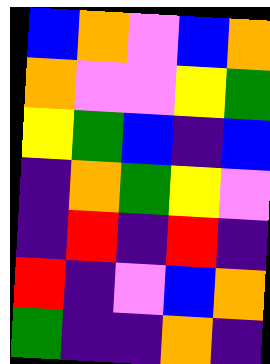[["blue", "orange", "violet", "blue", "orange"], ["orange", "violet", "violet", "yellow", "green"], ["yellow", "green", "blue", "indigo", "blue"], ["indigo", "orange", "green", "yellow", "violet"], ["indigo", "red", "indigo", "red", "indigo"], ["red", "indigo", "violet", "blue", "orange"], ["green", "indigo", "indigo", "orange", "indigo"]]